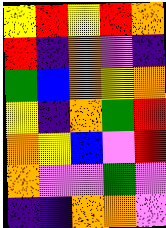[["yellow", "red", "yellow", "red", "orange"], ["red", "indigo", "orange", "violet", "indigo"], ["green", "blue", "orange", "yellow", "orange"], ["yellow", "indigo", "orange", "green", "red"], ["orange", "yellow", "blue", "violet", "red"], ["orange", "violet", "violet", "green", "violet"], ["indigo", "indigo", "orange", "orange", "violet"]]